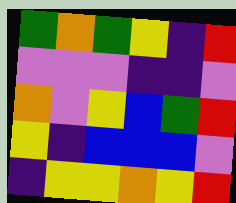[["green", "orange", "green", "yellow", "indigo", "red"], ["violet", "violet", "violet", "indigo", "indigo", "violet"], ["orange", "violet", "yellow", "blue", "green", "red"], ["yellow", "indigo", "blue", "blue", "blue", "violet"], ["indigo", "yellow", "yellow", "orange", "yellow", "red"]]